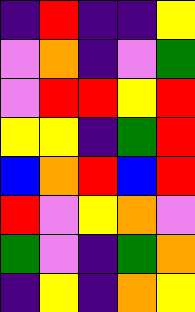[["indigo", "red", "indigo", "indigo", "yellow"], ["violet", "orange", "indigo", "violet", "green"], ["violet", "red", "red", "yellow", "red"], ["yellow", "yellow", "indigo", "green", "red"], ["blue", "orange", "red", "blue", "red"], ["red", "violet", "yellow", "orange", "violet"], ["green", "violet", "indigo", "green", "orange"], ["indigo", "yellow", "indigo", "orange", "yellow"]]